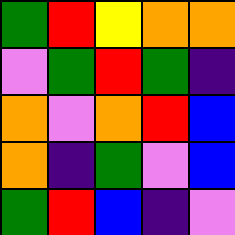[["green", "red", "yellow", "orange", "orange"], ["violet", "green", "red", "green", "indigo"], ["orange", "violet", "orange", "red", "blue"], ["orange", "indigo", "green", "violet", "blue"], ["green", "red", "blue", "indigo", "violet"]]